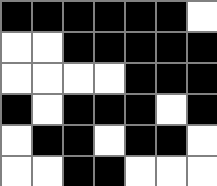[["black", "black", "black", "black", "black", "black", "white"], ["white", "white", "black", "black", "black", "black", "black"], ["white", "white", "white", "white", "black", "black", "black"], ["black", "white", "black", "black", "black", "white", "black"], ["white", "black", "black", "white", "black", "black", "white"], ["white", "white", "black", "black", "white", "white", "white"]]